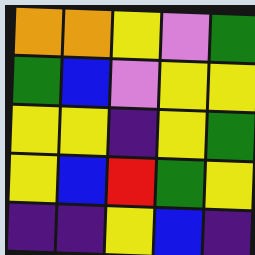[["orange", "orange", "yellow", "violet", "green"], ["green", "blue", "violet", "yellow", "yellow"], ["yellow", "yellow", "indigo", "yellow", "green"], ["yellow", "blue", "red", "green", "yellow"], ["indigo", "indigo", "yellow", "blue", "indigo"]]